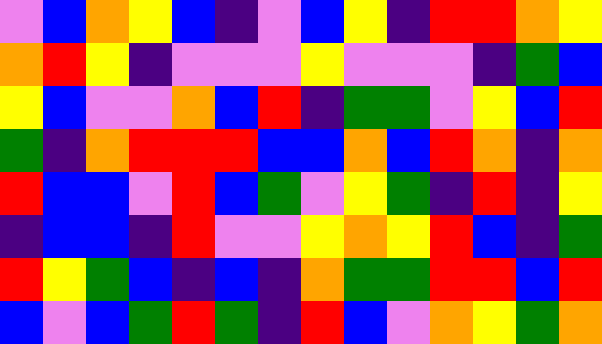[["violet", "blue", "orange", "yellow", "blue", "indigo", "violet", "blue", "yellow", "indigo", "red", "red", "orange", "yellow"], ["orange", "red", "yellow", "indigo", "violet", "violet", "violet", "yellow", "violet", "violet", "violet", "indigo", "green", "blue"], ["yellow", "blue", "violet", "violet", "orange", "blue", "red", "indigo", "green", "green", "violet", "yellow", "blue", "red"], ["green", "indigo", "orange", "red", "red", "red", "blue", "blue", "orange", "blue", "red", "orange", "indigo", "orange"], ["red", "blue", "blue", "violet", "red", "blue", "green", "violet", "yellow", "green", "indigo", "red", "indigo", "yellow"], ["indigo", "blue", "blue", "indigo", "red", "violet", "violet", "yellow", "orange", "yellow", "red", "blue", "indigo", "green"], ["red", "yellow", "green", "blue", "indigo", "blue", "indigo", "orange", "green", "green", "red", "red", "blue", "red"], ["blue", "violet", "blue", "green", "red", "green", "indigo", "red", "blue", "violet", "orange", "yellow", "green", "orange"]]